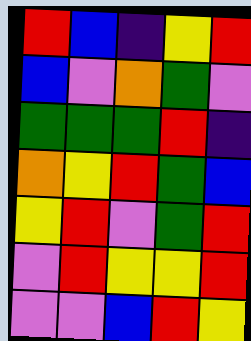[["red", "blue", "indigo", "yellow", "red"], ["blue", "violet", "orange", "green", "violet"], ["green", "green", "green", "red", "indigo"], ["orange", "yellow", "red", "green", "blue"], ["yellow", "red", "violet", "green", "red"], ["violet", "red", "yellow", "yellow", "red"], ["violet", "violet", "blue", "red", "yellow"]]